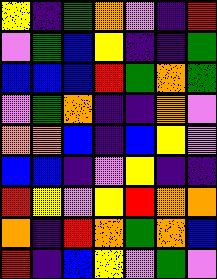[["yellow", "indigo", "green", "orange", "violet", "indigo", "red"], ["violet", "green", "blue", "yellow", "indigo", "indigo", "green"], ["blue", "blue", "blue", "red", "green", "orange", "green"], ["violet", "green", "orange", "indigo", "indigo", "orange", "violet"], ["orange", "orange", "blue", "indigo", "blue", "yellow", "violet"], ["blue", "blue", "indigo", "violet", "yellow", "indigo", "indigo"], ["red", "yellow", "violet", "yellow", "red", "orange", "orange"], ["orange", "indigo", "red", "orange", "green", "orange", "blue"], ["red", "indigo", "blue", "yellow", "violet", "green", "violet"]]